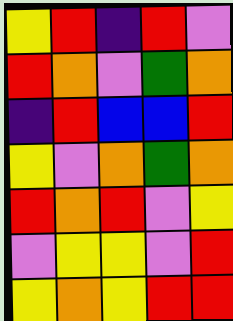[["yellow", "red", "indigo", "red", "violet"], ["red", "orange", "violet", "green", "orange"], ["indigo", "red", "blue", "blue", "red"], ["yellow", "violet", "orange", "green", "orange"], ["red", "orange", "red", "violet", "yellow"], ["violet", "yellow", "yellow", "violet", "red"], ["yellow", "orange", "yellow", "red", "red"]]